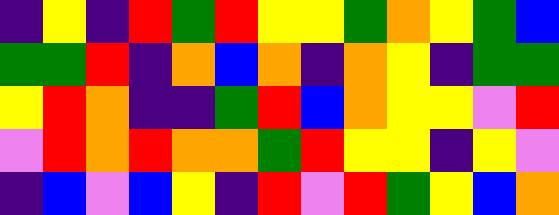[["indigo", "yellow", "indigo", "red", "green", "red", "yellow", "yellow", "green", "orange", "yellow", "green", "blue"], ["green", "green", "red", "indigo", "orange", "blue", "orange", "indigo", "orange", "yellow", "indigo", "green", "green"], ["yellow", "red", "orange", "indigo", "indigo", "green", "red", "blue", "orange", "yellow", "yellow", "violet", "red"], ["violet", "red", "orange", "red", "orange", "orange", "green", "red", "yellow", "yellow", "indigo", "yellow", "violet"], ["indigo", "blue", "violet", "blue", "yellow", "indigo", "red", "violet", "red", "green", "yellow", "blue", "orange"]]